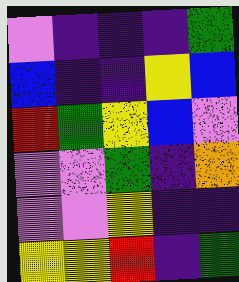[["violet", "indigo", "indigo", "indigo", "green"], ["blue", "indigo", "indigo", "yellow", "blue"], ["red", "green", "yellow", "blue", "violet"], ["violet", "violet", "green", "indigo", "orange"], ["violet", "violet", "yellow", "indigo", "indigo"], ["yellow", "yellow", "red", "indigo", "green"]]